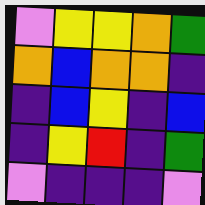[["violet", "yellow", "yellow", "orange", "green"], ["orange", "blue", "orange", "orange", "indigo"], ["indigo", "blue", "yellow", "indigo", "blue"], ["indigo", "yellow", "red", "indigo", "green"], ["violet", "indigo", "indigo", "indigo", "violet"]]